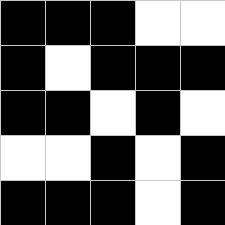[["black", "black", "black", "white", "white"], ["black", "white", "black", "black", "black"], ["black", "black", "white", "black", "white"], ["white", "white", "black", "white", "black"], ["black", "black", "black", "white", "black"]]